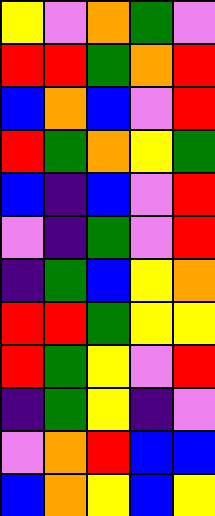[["yellow", "violet", "orange", "green", "violet"], ["red", "red", "green", "orange", "red"], ["blue", "orange", "blue", "violet", "red"], ["red", "green", "orange", "yellow", "green"], ["blue", "indigo", "blue", "violet", "red"], ["violet", "indigo", "green", "violet", "red"], ["indigo", "green", "blue", "yellow", "orange"], ["red", "red", "green", "yellow", "yellow"], ["red", "green", "yellow", "violet", "red"], ["indigo", "green", "yellow", "indigo", "violet"], ["violet", "orange", "red", "blue", "blue"], ["blue", "orange", "yellow", "blue", "yellow"]]